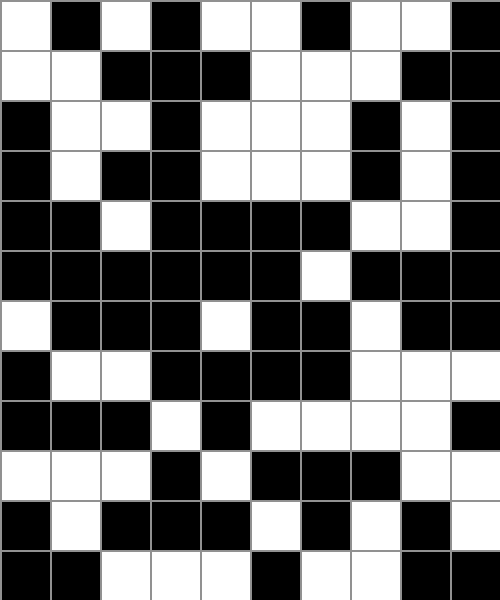[["white", "black", "white", "black", "white", "white", "black", "white", "white", "black"], ["white", "white", "black", "black", "black", "white", "white", "white", "black", "black"], ["black", "white", "white", "black", "white", "white", "white", "black", "white", "black"], ["black", "white", "black", "black", "white", "white", "white", "black", "white", "black"], ["black", "black", "white", "black", "black", "black", "black", "white", "white", "black"], ["black", "black", "black", "black", "black", "black", "white", "black", "black", "black"], ["white", "black", "black", "black", "white", "black", "black", "white", "black", "black"], ["black", "white", "white", "black", "black", "black", "black", "white", "white", "white"], ["black", "black", "black", "white", "black", "white", "white", "white", "white", "black"], ["white", "white", "white", "black", "white", "black", "black", "black", "white", "white"], ["black", "white", "black", "black", "black", "white", "black", "white", "black", "white"], ["black", "black", "white", "white", "white", "black", "white", "white", "black", "black"]]